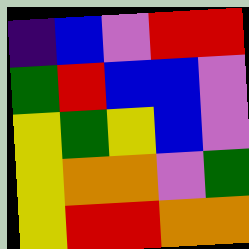[["indigo", "blue", "violet", "red", "red"], ["green", "red", "blue", "blue", "violet"], ["yellow", "green", "yellow", "blue", "violet"], ["yellow", "orange", "orange", "violet", "green"], ["yellow", "red", "red", "orange", "orange"]]